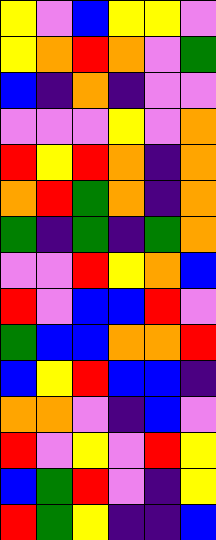[["yellow", "violet", "blue", "yellow", "yellow", "violet"], ["yellow", "orange", "red", "orange", "violet", "green"], ["blue", "indigo", "orange", "indigo", "violet", "violet"], ["violet", "violet", "violet", "yellow", "violet", "orange"], ["red", "yellow", "red", "orange", "indigo", "orange"], ["orange", "red", "green", "orange", "indigo", "orange"], ["green", "indigo", "green", "indigo", "green", "orange"], ["violet", "violet", "red", "yellow", "orange", "blue"], ["red", "violet", "blue", "blue", "red", "violet"], ["green", "blue", "blue", "orange", "orange", "red"], ["blue", "yellow", "red", "blue", "blue", "indigo"], ["orange", "orange", "violet", "indigo", "blue", "violet"], ["red", "violet", "yellow", "violet", "red", "yellow"], ["blue", "green", "red", "violet", "indigo", "yellow"], ["red", "green", "yellow", "indigo", "indigo", "blue"]]